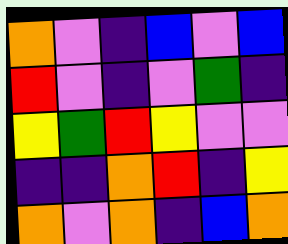[["orange", "violet", "indigo", "blue", "violet", "blue"], ["red", "violet", "indigo", "violet", "green", "indigo"], ["yellow", "green", "red", "yellow", "violet", "violet"], ["indigo", "indigo", "orange", "red", "indigo", "yellow"], ["orange", "violet", "orange", "indigo", "blue", "orange"]]